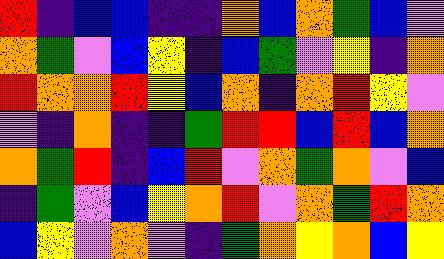[["red", "indigo", "blue", "blue", "indigo", "indigo", "orange", "blue", "orange", "green", "blue", "violet"], ["orange", "green", "violet", "blue", "yellow", "indigo", "blue", "green", "violet", "yellow", "indigo", "orange"], ["red", "orange", "orange", "red", "yellow", "blue", "orange", "indigo", "orange", "red", "yellow", "violet"], ["violet", "indigo", "orange", "indigo", "indigo", "green", "red", "red", "blue", "red", "blue", "orange"], ["orange", "green", "red", "indigo", "blue", "red", "violet", "orange", "green", "orange", "violet", "blue"], ["indigo", "green", "violet", "blue", "yellow", "orange", "red", "violet", "orange", "green", "red", "orange"], ["blue", "yellow", "violet", "orange", "violet", "indigo", "green", "orange", "yellow", "orange", "blue", "yellow"]]